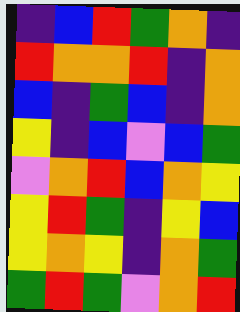[["indigo", "blue", "red", "green", "orange", "indigo"], ["red", "orange", "orange", "red", "indigo", "orange"], ["blue", "indigo", "green", "blue", "indigo", "orange"], ["yellow", "indigo", "blue", "violet", "blue", "green"], ["violet", "orange", "red", "blue", "orange", "yellow"], ["yellow", "red", "green", "indigo", "yellow", "blue"], ["yellow", "orange", "yellow", "indigo", "orange", "green"], ["green", "red", "green", "violet", "orange", "red"]]